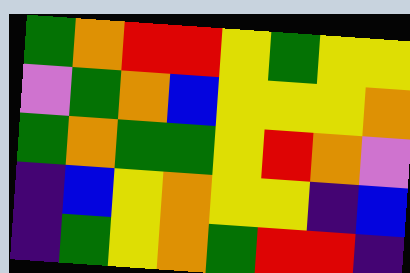[["green", "orange", "red", "red", "yellow", "green", "yellow", "yellow"], ["violet", "green", "orange", "blue", "yellow", "yellow", "yellow", "orange"], ["green", "orange", "green", "green", "yellow", "red", "orange", "violet"], ["indigo", "blue", "yellow", "orange", "yellow", "yellow", "indigo", "blue"], ["indigo", "green", "yellow", "orange", "green", "red", "red", "indigo"]]